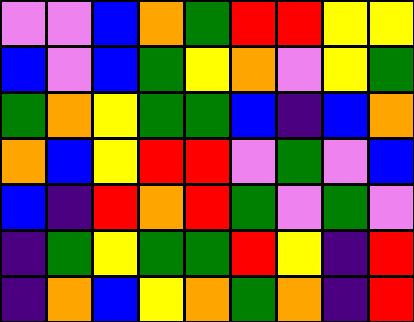[["violet", "violet", "blue", "orange", "green", "red", "red", "yellow", "yellow"], ["blue", "violet", "blue", "green", "yellow", "orange", "violet", "yellow", "green"], ["green", "orange", "yellow", "green", "green", "blue", "indigo", "blue", "orange"], ["orange", "blue", "yellow", "red", "red", "violet", "green", "violet", "blue"], ["blue", "indigo", "red", "orange", "red", "green", "violet", "green", "violet"], ["indigo", "green", "yellow", "green", "green", "red", "yellow", "indigo", "red"], ["indigo", "orange", "blue", "yellow", "orange", "green", "orange", "indigo", "red"]]